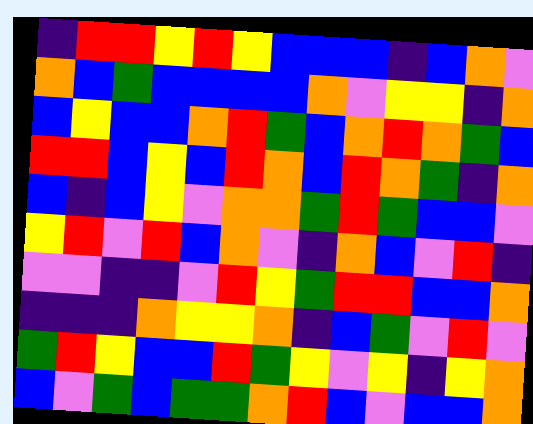[["indigo", "red", "red", "yellow", "red", "yellow", "blue", "blue", "blue", "indigo", "blue", "orange", "violet"], ["orange", "blue", "green", "blue", "blue", "blue", "blue", "orange", "violet", "yellow", "yellow", "indigo", "orange"], ["blue", "yellow", "blue", "blue", "orange", "red", "green", "blue", "orange", "red", "orange", "green", "blue"], ["red", "red", "blue", "yellow", "blue", "red", "orange", "blue", "red", "orange", "green", "indigo", "orange"], ["blue", "indigo", "blue", "yellow", "violet", "orange", "orange", "green", "red", "green", "blue", "blue", "violet"], ["yellow", "red", "violet", "red", "blue", "orange", "violet", "indigo", "orange", "blue", "violet", "red", "indigo"], ["violet", "violet", "indigo", "indigo", "violet", "red", "yellow", "green", "red", "red", "blue", "blue", "orange"], ["indigo", "indigo", "indigo", "orange", "yellow", "yellow", "orange", "indigo", "blue", "green", "violet", "red", "violet"], ["green", "red", "yellow", "blue", "blue", "red", "green", "yellow", "violet", "yellow", "indigo", "yellow", "orange"], ["blue", "violet", "green", "blue", "green", "green", "orange", "red", "blue", "violet", "blue", "blue", "orange"]]